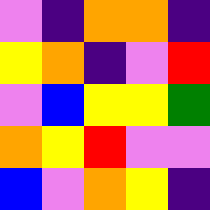[["violet", "indigo", "orange", "orange", "indigo"], ["yellow", "orange", "indigo", "violet", "red"], ["violet", "blue", "yellow", "yellow", "green"], ["orange", "yellow", "red", "violet", "violet"], ["blue", "violet", "orange", "yellow", "indigo"]]